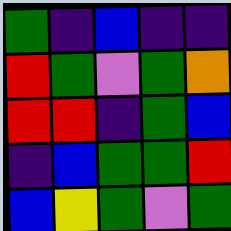[["green", "indigo", "blue", "indigo", "indigo"], ["red", "green", "violet", "green", "orange"], ["red", "red", "indigo", "green", "blue"], ["indigo", "blue", "green", "green", "red"], ["blue", "yellow", "green", "violet", "green"]]